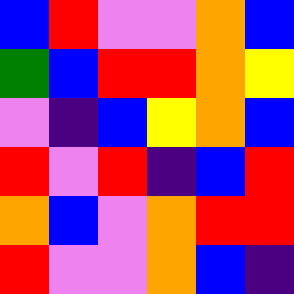[["blue", "red", "violet", "violet", "orange", "blue"], ["green", "blue", "red", "red", "orange", "yellow"], ["violet", "indigo", "blue", "yellow", "orange", "blue"], ["red", "violet", "red", "indigo", "blue", "red"], ["orange", "blue", "violet", "orange", "red", "red"], ["red", "violet", "violet", "orange", "blue", "indigo"]]